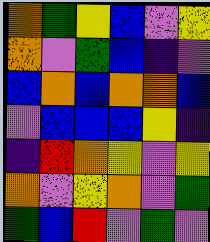[["orange", "green", "yellow", "blue", "violet", "yellow"], ["orange", "violet", "green", "blue", "indigo", "violet"], ["blue", "orange", "blue", "orange", "orange", "blue"], ["violet", "blue", "blue", "blue", "yellow", "indigo"], ["indigo", "red", "orange", "yellow", "violet", "yellow"], ["orange", "violet", "yellow", "orange", "violet", "green"], ["green", "blue", "red", "violet", "green", "violet"]]